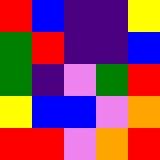[["red", "blue", "indigo", "indigo", "yellow"], ["green", "red", "indigo", "indigo", "blue"], ["green", "indigo", "violet", "green", "red"], ["yellow", "blue", "blue", "violet", "orange"], ["red", "red", "violet", "orange", "red"]]